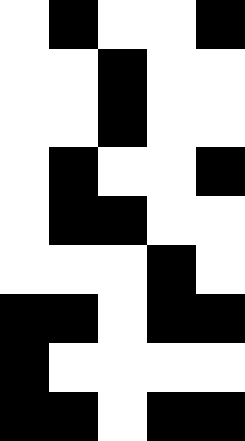[["white", "black", "white", "white", "black"], ["white", "white", "black", "white", "white"], ["white", "white", "black", "white", "white"], ["white", "black", "white", "white", "black"], ["white", "black", "black", "white", "white"], ["white", "white", "white", "black", "white"], ["black", "black", "white", "black", "black"], ["black", "white", "white", "white", "white"], ["black", "black", "white", "black", "black"]]